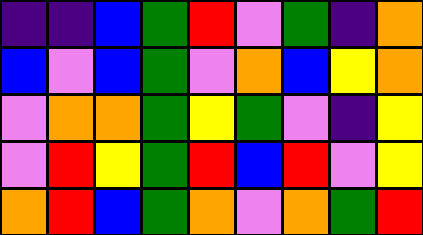[["indigo", "indigo", "blue", "green", "red", "violet", "green", "indigo", "orange"], ["blue", "violet", "blue", "green", "violet", "orange", "blue", "yellow", "orange"], ["violet", "orange", "orange", "green", "yellow", "green", "violet", "indigo", "yellow"], ["violet", "red", "yellow", "green", "red", "blue", "red", "violet", "yellow"], ["orange", "red", "blue", "green", "orange", "violet", "orange", "green", "red"]]